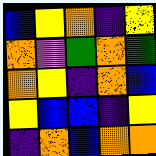[["blue", "yellow", "orange", "indigo", "yellow"], ["orange", "violet", "green", "orange", "green"], ["orange", "yellow", "indigo", "orange", "blue"], ["yellow", "blue", "blue", "indigo", "yellow"], ["indigo", "orange", "blue", "orange", "orange"]]